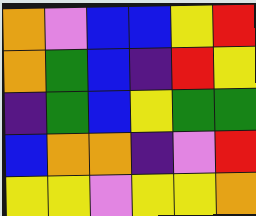[["orange", "violet", "blue", "blue", "yellow", "red"], ["orange", "green", "blue", "indigo", "red", "yellow"], ["indigo", "green", "blue", "yellow", "green", "green"], ["blue", "orange", "orange", "indigo", "violet", "red"], ["yellow", "yellow", "violet", "yellow", "yellow", "orange"]]